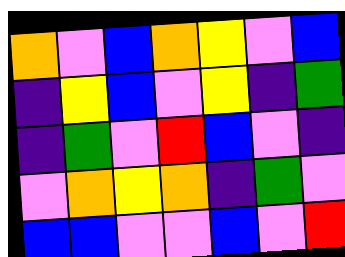[["orange", "violet", "blue", "orange", "yellow", "violet", "blue"], ["indigo", "yellow", "blue", "violet", "yellow", "indigo", "green"], ["indigo", "green", "violet", "red", "blue", "violet", "indigo"], ["violet", "orange", "yellow", "orange", "indigo", "green", "violet"], ["blue", "blue", "violet", "violet", "blue", "violet", "red"]]